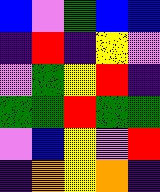[["blue", "violet", "green", "blue", "blue"], ["indigo", "red", "indigo", "yellow", "violet"], ["violet", "green", "yellow", "red", "indigo"], ["green", "green", "red", "green", "green"], ["violet", "blue", "yellow", "violet", "red"], ["indigo", "orange", "yellow", "orange", "indigo"]]